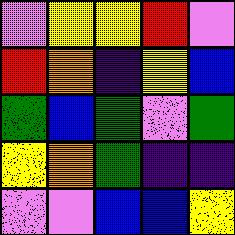[["violet", "yellow", "yellow", "red", "violet"], ["red", "orange", "indigo", "yellow", "blue"], ["green", "blue", "green", "violet", "green"], ["yellow", "orange", "green", "indigo", "indigo"], ["violet", "violet", "blue", "blue", "yellow"]]